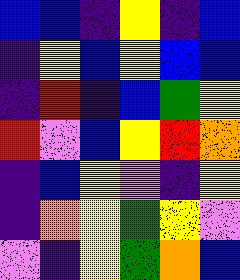[["blue", "blue", "indigo", "yellow", "indigo", "blue"], ["indigo", "yellow", "blue", "yellow", "blue", "blue"], ["indigo", "red", "indigo", "blue", "green", "yellow"], ["red", "violet", "blue", "yellow", "red", "orange"], ["indigo", "blue", "yellow", "violet", "indigo", "yellow"], ["indigo", "orange", "yellow", "green", "yellow", "violet"], ["violet", "indigo", "yellow", "green", "orange", "blue"]]